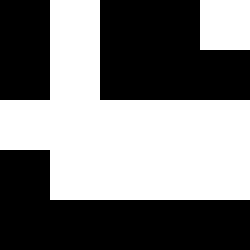[["black", "white", "black", "black", "white"], ["black", "white", "black", "black", "black"], ["white", "white", "white", "white", "white"], ["black", "white", "white", "white", "white"], ["black", "black", "black", "black", "black"]]